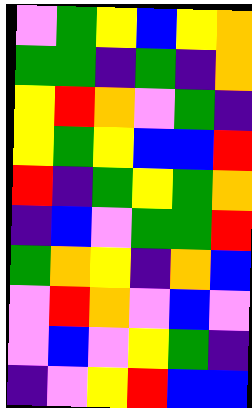[["violet", "green", "yellow", "blue", "yellow", "orange"], ["green", "green", "indigo", "green", "indigo", "orange"], ["yellow", "red", "orange", "violet", "green", "indigo"], ["yellow", "green", "yellow", "blue", "blue", "red"], ["red", "indigo", "green", "yellow", "green", "orange"], ["indigo", "blue", "violet", "green", "green", "red"], ["green", "orange", "yellow", "indigo", "orange", "blue"], ["violet", "red", "orange", "violet", "blue", "violet"], ["violet", "blue", "violet", "yellow", "green", "indigo"], ["indigo", "violet", "yellow", "red", "blue", "blue"]]